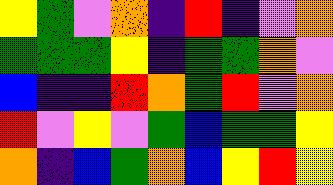[["yellow", "green", "violet", "orange", "indigo", "red", "indigo", "violet", "orange"], ["green", "green", "green", "yellow", "indigo", "green", "green", "orange", "violet"], ["blue", "indigo", "indigo", "red", "orange", "green", "red", "violet", "orange"], ["red", "violet", "yellow", "violet", "green", "blue", "green", "green", "yellow"], ["orange", "indigo", "blue", "green", "orange", "blue", "yellow", "red", "yellow"]]